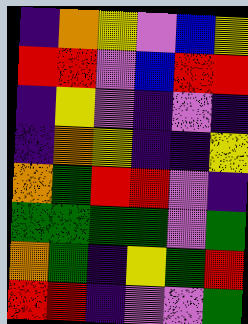[["indigo", "orange", "yellow", "violet", "blue", "yellow"], ["red", "red", "violet", "blue", "red", "red"], ["indigo", "yellow", "violet", "indigo", "violet", "indigo"], ["indigo", "orange", "yellow", "indigo", "indigo", "yellow"], ["orange", "green", "red", "red", "violet", "indigo"], ["green", "green", "green", "green", "violet", "green"], ["orange", "green", "indigo", "yellow", "green", "red"], ["red", "red", "indigo", "violet", "violet", "green"]]